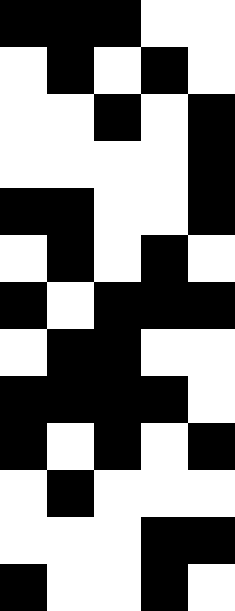[["black", "black", "black", "white", "white"], ["white", "black", "white", "black", "white"], ["white", "white", "black", "white", "black"], ["white", "white", "white", "white", "black"], ["black", "black", "white", "white", "black"], ["white", "black", "white", "black", "white"], ["black", "white", "black", "black", "black"], ["white", "black", "black", "white", "white"], ["black", "black", "black", "black", "white"], ["black", "white", "black", "white", "black"], ["white", "black", "white", "white", "white"], ["white", "white", "white", "black", "black"], ["black", "white", "white", "black", "white"]]